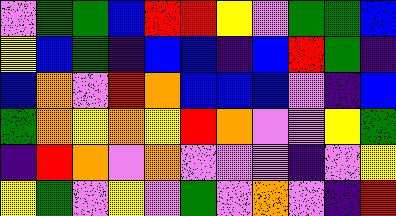[["violet", "green", "green", "blue", "red", "red", "yellow", "violet", "green", "green", "blue"], ["yellow", "blue", "green", "indigo", "blue", "blue", "indigo", "blue", "red", "green", "indigo"], ["blue", "orange", "violet", "red", "orange", "blue", "blue", "blue", "violet", "indigo", "blue"], ["green", "orange", "yellow", "orange", "yellow", "red", "orange", "violet", "violet", "yellow", "green"], ["indigo", "red", "orange", "violet", "orange", "violet", "violet", "violet", "indigo", "violet", "yellow"], ["yellow", "green", "violet", "yellow", "violet", "green", "violet", "orange", "violet", "indigo", "red"]]